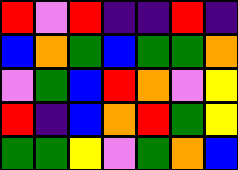[["red", "violet", "red", "indigo", "indigo", "red", "indigo"], ["blue", "orange", "green", "blue", "green", "green", "orange"], ["violet", "green", "blue", "red", "orange", "violet", "yellow"], ["red", "indigo", "blue", "orange", "red", "green", "yellow"], ["green", "green", "yellow", "violet", "green", "orange", "blue"]]